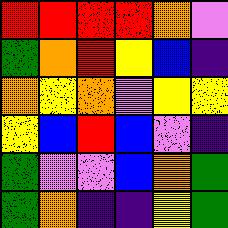[["red", "red", "red", "red", "orange", "violet"], ["green", "orange", "red", "yellow", "blue", "indigo"], ["orange", "yellow", "orange", "violet", "yellow", "yellow"], ["yellow", "blue", "red", "blue", "violet", "indigo"], ["green", "violet", "violet", "blue", "orange", "green"], ["green", "orange", "indigo", "indigo", "yellow", "green"]]